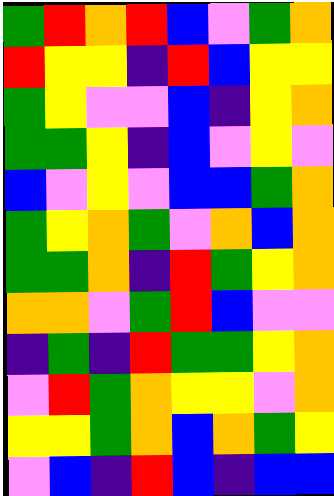[["green", "red", "orange", "red", "blue", "violet", "green", "orange"], ["red", "yellow", "yellow", "indigo", "red", "blue", "yellow", "yellow"], ["green", "yellow", "violet", "violet", "blue", "indigo", "yellow", "orange"], ["green", "green", "yellow", "indigo", "blue", "violet", "yellow", "violet"], ["blue", "violet", "yellow", "violet", "blue", "blue", "green", "orange"], ["green", "yellow", "orange", "green", "violet", "orange", "blue", "orange"], ["green", "green", "orange", "indigo", "red", "green", "yellow", "orange"], ["orange", "orange", "violet", "green", "red", "blue", "violet", "violet"], ["indigo", "green", "indigo", "red", "green", "green", "yellow", "orange"], ["violet", "red", "green", "orange", "yellow", "yellow", "violet", "orange"], ["yellow", "yellow", "green", "orange", "blue", "orange", "green", "yellow"], ["violet", "blue", "indigo", "red", "blue", "indigo", "blue", "blue"]]